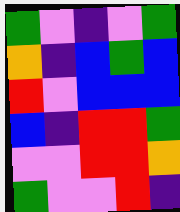[["green", "violet", "indigo", "violet", "green"], ["orange", "indigo", "blue", "green", "blue"], ["red", "violet", "blue", "blue", "blue"], ["blue", "indigo", "red", "red", "green"], ["violet", "violet", "red", "red", "orange"], ["green", "violet", "violet", "red", "indigo"]]